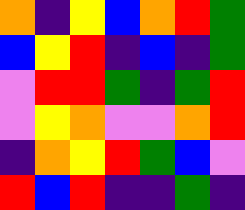[["orange", "indigo", "yellow", "blue", "orange", "red", "green"], ["blue", "yellow", "red", "indigo", "blue", "indigo", "green"], ["violet", "red", "red", "green", "indigo", "green", "red"], ["violet", "yellow", "orange", "violet", "violet", "orange", "red"], ["indigo", "orange", "yellow", "red", "green", "blue", "violet"], ["red", "blue", "red", "indigo", "indigo", "green", "indigo"]]